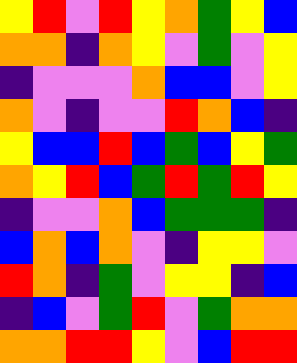[["yellow", "red", "violet", "red", "yellow", "orange", "green", "yellow", "blue"], ["orange", "orange", "indigo", "orange", "yellow", "violet", "green", "violet", "yellow"], ["indigo", "violet", "violet", "violet", "orange", "blue", "blue", "violet", "yellow"], ["orange", "violet", "indigo", "violet", "violet", "red", "orange", "blue", "indigo"], ["yellow", "blue", "blue", "red", "blue", "green", "blue", "yellow", "green"], ["orange", "yellow", "red", "blue", "green", "red", "green", "red", "yellow"], ["indigo", "violet", "violet", "orange", "blue", "green", "green", "green", "indigo"], ["blue", "orange", "blue", "orange", "violet", "indigo", "yellow", "yellow", "violet"], ["red", "orange", "indigo", "green", "violet", "yellow", "yellow", "indigo", "blue"], ["indigo", "blue", "violet", "green", "red", "violet", "green", "orange", "orange"], ["orange", "orange", "red", "red", "yellow", "violet", "blue", "red", "red"]]